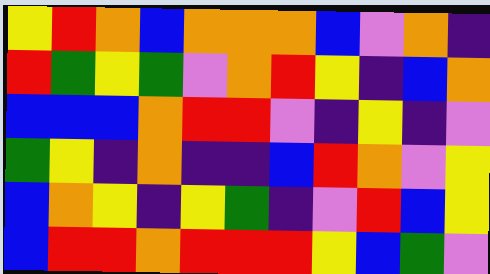[["yellow", "red", "orange", "blue", "orange", "orange", "orange", "blue", "violet", "orange", "indigo"], ["red", "green", "yellow", "green", "violet", "orange", "red", "yellow", "indigo", "blue", "orange"], ["blue", "blue", "blue", "orange", "red", "red", "violet", "indigo", "yellow", "indigo", "violet"], ["green", "yellow", "indigo", "orange", "indigo", "indigo", "blue", "red", "orange", "violet", "yellow"], ["blue", "orange", "yellow", "indigo", "yellow", "green", "indigo", "violet", "red", "blue", "yellow"], ["blue", "red", "red", "orange", "red", "red", "red", "yellow", "blue", "green", "violet"]]